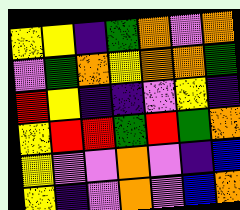[["yellow", "yellow", "indigo", "green", "orange", "violet", "orange"], ["violet", "green", "orange", "yellow", "orange", "orange", "green"], ["red", "yellow", "indigo", "indigo", "violet", "yellow", "indigo"], ["yellow", "red", "red", "green", "red", "green", "orange"], ["yellow", "violet", "violet", "orange", "violet", "indigo", "blue"], ["yellow", "indigo", "violet", "orange", "violet", "blue", "orange"]]